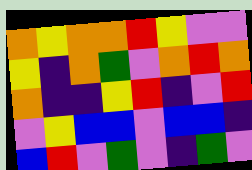[["orange", "yellow", "orange", "orange", "red", "yellow", "violet", "violet"], ["yellow", "indigo", "orange", "green", "violet", "orange", "red", "orange"], ["orange", "indigo", "indigo", "yellow", "red", "indigo", "violet", "red"], ["violet", "yellow", "blue", "blue", "violet", "blue", "blue", "indigo"], ["blue", "red", "violet", "green", "violet", "indigo", "green", "violet"]]